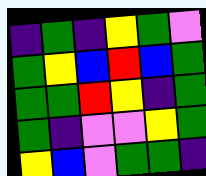[["indigo", "green", "indigo", "yellow", "green", "violet"], ["green", "yellow", "blue", "red", "blue", "green"], ["green", "green", "red", "yellow", "indigo", "green"], ["green", "indigo", "violet", "violet", "yellow", "green"], ["yellow", "blue", "violet", "green", "green", "indigo"]]